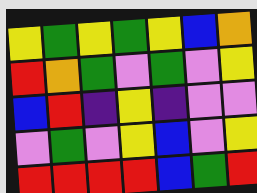[["yellow", "green", "yellow", "green", "yellow", "blue", "orange"], ["red", "orange", "green", "violet", "green", "violet", "yellow"], ["blue", "red", "indigo", "yellow", "indigo", "violet", "violet"], ["violet", "green", "violet", "yellow", "blue", "violet", "yellow"], ["red", "red", "red", "red", "blue", "green", "red"]]